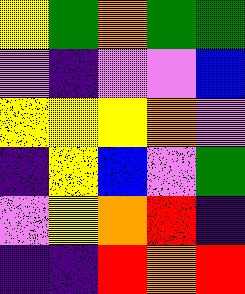[["yellow", "green", "orange", "green", "green"], ["violet", "indigo", "violet", "violet", "blue"], ["yellow", "yellow", "yellow", "orange", "violet"], ["indigo", "yellow", "blue", "violet", "green"], ["violet", "yellow", "orange", "red", "indigo"], ["indigo", "indigo", "red", "orange", "red"]]